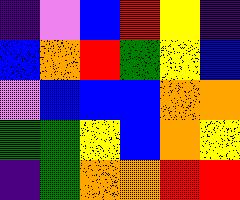[["indigo", "violet", "blue", "red", "yellow", "indigo"], ["blue", "orange", "red", "green", "yellow", "blue"], ["violet", "blue", "blue", "blue", "orange", "orange"], ["green", "green", "yellow", "blue", "orange", "yellow"], ["indigo", "green", "orange", "orange", "red", "red"]]